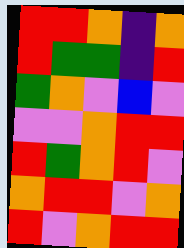[["red", "red", "orange", "indigo", "orange"], ["red", "green", "green", "indigo", "red"], ["green", "orange", "violet", "blue", "violet"], ["violet", "violet", "orange", "red", "red"], ["red", "green", "orange", "red", "violet"], ["orange", "red", "red", "violet", "orange"], ["red", "violet", "orange", "red", "red"]]